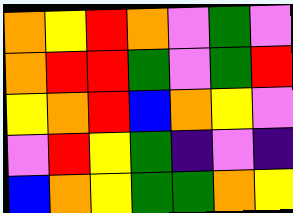[["orange", "yellow", "red", "orange", "violet", "green", "violet"], ["orange", "red", "red", "green", "violet", "green", "red"], ["yellow", "orange", "red", "blue", "orange", "yellow", "violet"], ["violet", "red", "yellow", "green", "indigo", "violet", "indigo"], ["blue", "orange", "yellow", "green", "green", "orange", "yellow"]]